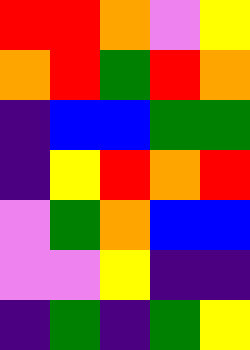[["red", "red", "orange", "violet", "yellow"], ["orange", "red", "green", "red", "orange"], ["indigo", "blue", "blue", "green", "green"], ["indigo", "yellow", "red", "orange", "red"], ["violet", "green", "orange", "blue", "blue"], ["violet", "violet", "yellow", "indigo", "indigo"], ["indigo", "green", "indigo", "green", "yellow"]]